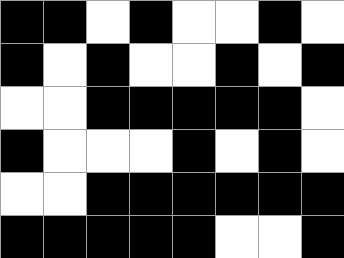[["black", "black", "white", "black", "white", "white", "black", "white"], ["black", "white", "black", "white", "white", "black", "white", "black"], ["white", "white", "black", "black", "black", "black", "black", "white"], ["black", "white", "white", "white", "black", "white", "black", "white"], ["white", "white", "black", "black", "black", "black", "black", "black"], ["black", "black", "black", "black", "black", "white", "white", "black"]]